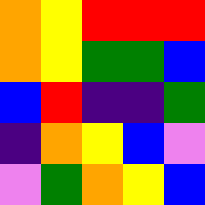[["orange", "yellow", "red", "red", "red"], ["orange", "yellow", "green", "green", "blue"], ["blue", "red", "indigo", "indigo", "green"], ["indigo", "orange", "yellow", "blue", "violet"], ["violet", "green", "orange", "yellow", "blue"]]